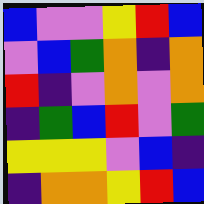[["blue", "violet", "violet", "yellow", "red", "blue"], ["violet", "blue", "green", "orange", "indigo", "orange"], ["red", "indigo", "violet", "orange", "violet", "orange"], ["indigo", "green", "blue", "red", "violet", "green"], ["yellow", "yellow", "yellow", "violet", "blue", "indigo"], ["indigo", "orange", "orange", "yellow", "red", "blue"]]